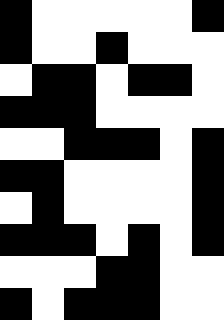[["black", "white", "white", "white", "white", "white", "black"], ["black", "white", "white", "black", "white", "white", "white"], ["white", "black", "black", "white", "black", "black", "white"], ["black", "black", "black", "white", "white", "white", "white"], ["white", "white", "black", "black", "black", "white", "black"], ["black", "black", "white", "white", "white", "white", "black"], ["white", "black", "white", "white", "white", "white", "black"], ["black", "black", "black", "white", "black", "white", "black"], ["white", "white", "white", "black", "black", "white", "white"], ["black", "white", "black", "black", "black", "white", "white"]]